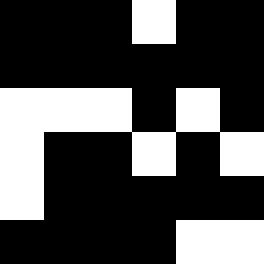[["black", "black", "black", "white", "black", "black"], ["black", "black", "black", "black", "black", "black"], ["white", "white", "white", "black", "white", "black"], ["white", "black", "black", "white", "black", "white"], ["white", "black", "black", "black", "black", "black"], ["black", "black", "black", "black", "white", "white"]]